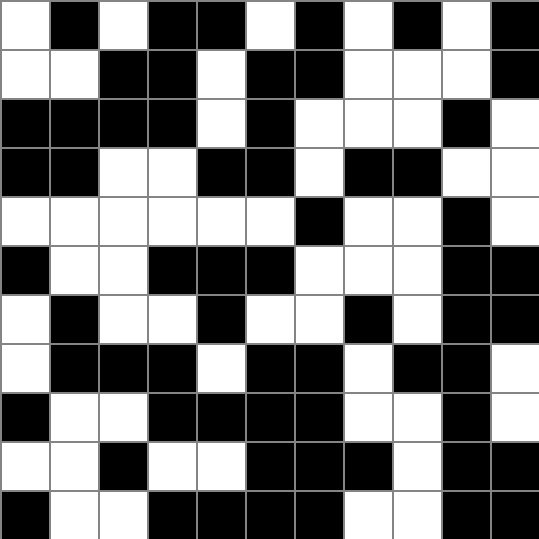[["white", "black", "white", "black", "black", "white", "black", "white", "black", "white", "black"], ["white", "white", "black", "black", "white", "black", "black", "white", "white", "white", "black"], ["black", "black", "black", "black", "white", "black", "white", "white", "white", "black", "white"], ["black", "black", "white", "white", "black", "black", "white", "black", "black", "white", "white"], ["white", "white", "white", "white", "white", "white", "black", "white", "white", "black", "white"], ["black", "white", "white", "black", "black", "black", "white", "white", "white", "black", "black"], ["white", "black", "white", "white", "black", "white", "white", "black", "white", "black", "black"], ["white", "black", "black", "black", "white", "black", "black", "white", "black", "black", "white"], ["black", "white", "white", "black", "black", "black", "black", "white", "white", "black", "white"], ["white", "white", "black", "white", "white", "black", "black", "black", "white", "black", "black"], ["black", "white", "white", "black", "black", "black", "black", "white", "white", "black", "black"]]